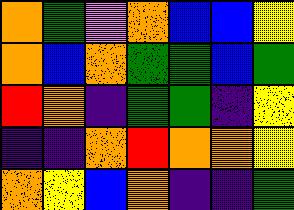[["orange", "green", "violet", "orange", "blue", "blue", "yellow"], ["orange", "blue", "orange", "green", "green", "blue", "green"], ["red", "orange", "indigo", "green", "green", "indigo", "yellow"], ["indigo", "indigo", "orange", "red", "orange", "orange", "yellow"], ["orange", "yellow", "blue", "orange", "indigo", "indigo", "green"]]